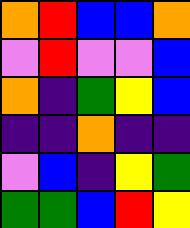[["orange", "red", "blue", "blue", "orange"], ["violet", "red", "violet", "violet", "blue"], ["orange", "indigo", "green", "yellow", "blue"], ["indigo", "indigo", "orange", "indigo", "indigo"], ["violet", "blue", "indigo", "yellow", "green"], ["green", "green", "blue", "red", "yellow"]]